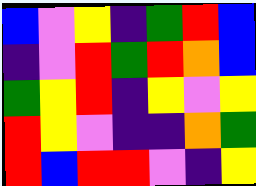[["blue", "violet", "yellow", "indigo", "green", "red", "blue"], ["indigo", "violet", "red", "green", "red", "orange", "blue"], ["green", "yellow", "red", "indigo", "yellow", "violet", "yellow"], ["red", "yellow", "violet", "indigo", "indigo", "orange", "green"], ["red", "blue", "red", "red", "violet", "indigo", "yellow"]]